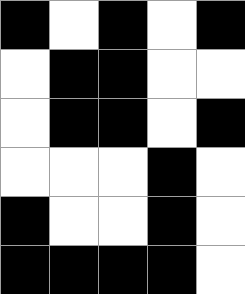[["black", "white", "black", "white", "black"], ["white", "black", "black", "white", "white"], ["white", "black", "black", "white", "black"], ["white", "white", "white", "black", "white"], ["black", "white", "white", "black", "white"], ["black", "black", "black", "black", "white"]]